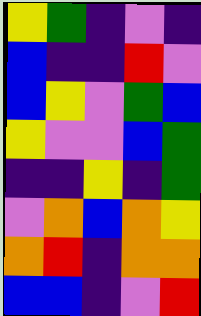[["yellow", "green", "indigo", "violet", "indigo"], ["blue", "indigo", "indigo", "red", "violet"], ["blue", "yellow", "violet", "green", "blue"], ["yellow", "violet", "violet", "blue", "green"], ["indigo", "indigo", "yellow", "indigo", "green"], ["violet", "orange", "blue", "orange", "yellow"], ["orange", "red", "indigo", "orange", "orange"], ["blue", "blue", "indigo", "violet", "red"]]